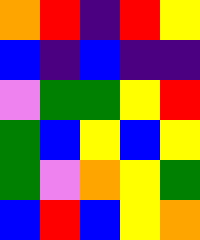[["orange", "red", "indigo", "red", "yellow"], ["blue", "indigo", "blue", "indigo", "indigo"], ["violet", "green", "green", "yellow", "red"], ["green", "blue", "yellow", "blue", "yellow"], ["green", "violet", "orange", "yellow", "green"], ["blue", "red", "blue", "yellow", "orange"]]